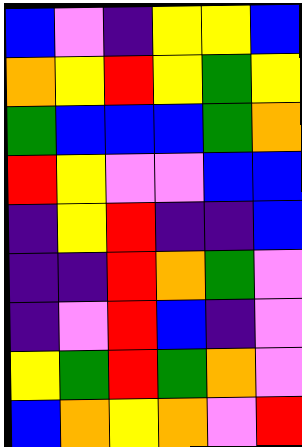[["blue", "violet", "indigo", "yellow", "yellow", "blue"], ["orange", "yellow", "red", "yellow", "green", "yellow"], ["green", "blue", "blue", "blue", "green", "orange"], ["red", "yellow", "violet", "violet", "blue", "blue"], ["indigo", "yellow", "red", "indigo", "indigo", "blue"], ["indigo", "indigo", "red", "orange", "green", "violet"], ["indigo", "violet", "red", "blue", "indigo", "violet"], ["yellow", "green", "red", "green", "orange", "violet"], ["blue", "orange", "yellow", "orange", "violet", "red"]]